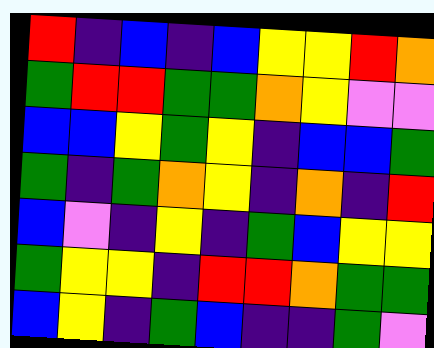[["red", "indigo", "blue", "indigo", "blue", "yellow", "yellow", "red", "orange"], ["green", "red", "red", "green", "green", "orange", "yellow", "violet", "violet"], ["blue", "blue", "yellow", "green", "yellow", "indigo", "blue", "blue", "green"], ["green", "indigo", "green", "orange", "yellow", "indigo", "orange", "indigo", "red"], ["blue", "violet", "indigo", "yellow", "indigo", "green", "blue", "yellow", "yellow"], ["green", "yellow", "yellow", "indigo", "red", "red", "orange", "green", "green"], ["blue", "yellow", "indigo", "green", "blue", "indigo", "indigo", "green", "violet"]]